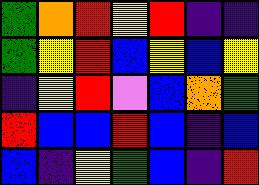[["green", "orange", "red", "yellow", "red", "indigo", "indigo"], ["green", "yellow", "red", "blue", "yellow", "blue", "yellow"], ["indigo", "yellow", "red", "violet", "blue", "orange", "green"], ["red", "blue", "blue", "red", "blue", "indigo", "blue"], ["blue", "indigo", "yellow", "green", "blue", "indigo", "red"]]